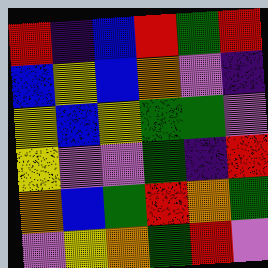[["red", "indigo", "blue", "red", "green", "red"], ["blue", "yellow", "blue", "orange", "violet", "indigo"], ["yellow", "blue", "yellow", "green", "green", "violet"], ["yellow", "violet", "violet", "green", "indigo", "red"], ["orange", "blue", "green", "red", "orange", "green"], ["violet", "yellow", "orange", "green", "red", "violet"]]